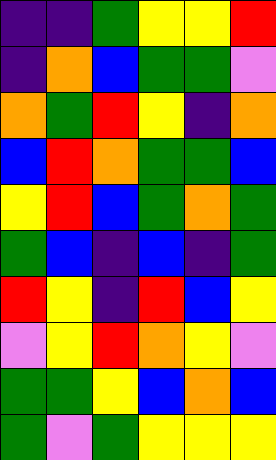[["indigo", "indigo", "green", "yellow", "yellow", "red"], ["indigo", "orange", "blue", "green", "green", "violet"], ["orange", "green", "red", "yellow", "indigo", "orange"], ["blue", "red", "orange", "green", "green", "blue"], ["yellow", "red", "blue", "green", "orange", "green"], ["green", "blue", "indigo", "blue", "indigo", "green"], ["red", "yellow", "indigo", "red", "blue", "yellow"], ["violet", "yellow", "red", "orange", "yellow", "violet"], ["green", "green", "yellow", "blue", "orange", "blue"], ["green", "violet", "green", "yellow", "yellow", "yellow"]]